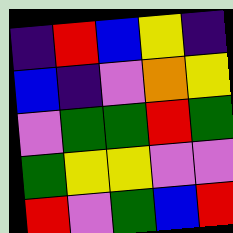[["indigo", "red", "blue", "yellow", "indigo"], ["blue", "indigo", "violet", "orange", "yellow"], ["violet", "green", "green", "red", "green"], ["green", "yellow", "yellow", "violet", "violet"], ["red", "violet", "green", "blue", "red"]]